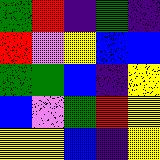[["green", "red", "indigo", "green", "indigo"], ["red", "violet", "yellow", "blue", "blue"], ["green", "green", "blue", "indigo", "yellow"], ["blue", "violet", "green", "red", "yellow"], ["yellow", "yellow", "blue", "indigo", "yellow"]]